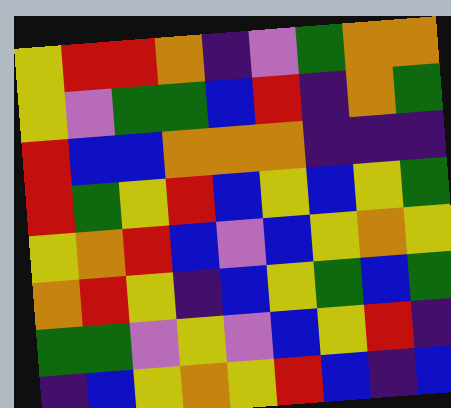[["yellow", "red", "red", "orange", "indigo", "violet", "green", "orange", "orange"], ["yellow", "violet", "green", "green", "blue", "red", "indigo", "orange", "green"], ["red", "blue", "blue", "orange", "orange", "orange", "indigo", "indigo", "indigo"], ["red", "green", "yellow", "red", "blue", "yellow", "blue", "yellow", "green"], ["yellow", "orange", "red", "blue", "violet", "blue", "yellow", "orange", "yellow"], ["orange", "red", "yellow", "indigo", "blue", "yellow", "green", "blue", "green"], ["green", "green", "violet", "yellow", "violet", "blue", "yellow", "red", "indigo"], ["indigo", "blue", "yellow", "orange", "yellow", "red", "blue", "indigo", "blue"]]